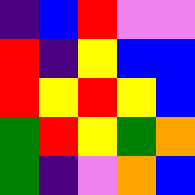[["indigo", "blue", "red", "violet", "violet"], ["red", "indigo", "yellow", "blue", "blue"], ["red", "yellow", "red", "yellow", "blue"], ["green", "red", "yellow", "green", "orange"], ["green", "indigo", "violet", "orange", "blue"]]